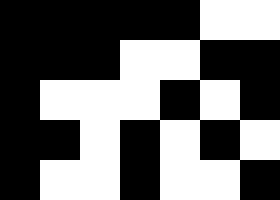[["black", "black", "black", "black", "black", "white", "white"], ["black", "black", "black", "white", "white", "black", "black"], ["black", "white", "white", "white", "black", "white", "black"], ["black", "black", "white", "black", "white", "black", "white"], ["black", "white", "white", "black", "white", "white", "black"]]